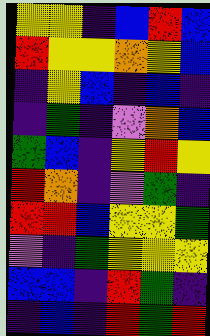[["yellow", "yellow", "indigo", "blue", "red", "blue"], ["red", "yellow", "yellow", "orange", "yellow", "blue"], ["indigo", "yellow", "blue", "indigo", "blue", "indigo"], ["indigo", "green", "indigo", "violet", "orange", "blue"], ["green", "blue", "indigo", "yellow", "red", "yellow"], ["red", "orange", "indigo", "violet", "green", "indigo"], ["red", "red", "blue", "yellow", "yellow", "green"], ["violet", "indigo", "green", "yellow", "yellow", "yellow"], ["blue", "blue", "indigo", "red", "green", "indigo"], ["indigo", "blue", "indigo", "red", "green", "red"]]